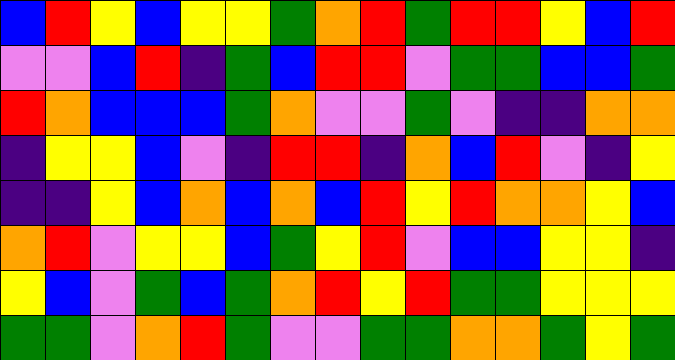[["blue", "red", "yellow", "blue", "yellow", "yellow", "green", "orange", "red", "green", "red", "red", "yellow", "blue", "red"], ["violet", "violet", "blue", "red", "indigo", "green", "blue", "red", "red", "violet", "green", "green", "blue", "blue", "green"], ["red", "orange", "blue", "blue", "blue", "green", "orange", "violet", "violet", "green", "violet", "indigo", "indigo", "orange", "orange"], ["indigo", "yellow", "yellow", "blue", "violet", "indigo", "red", "red", "indigo", "orange", "blue", "red", "violet", "indigo", "yellow"], ["indigo", "indigo", "yellow", "blue", "orange", "blue", "orange", "blue", "red", "yellow", "red", "orange", "orange", "yellow", "blue"], ["orange", "red", "violet", "yellow", "yellow", "blue", "green", "yellow", "red", "violet", "blue", "blue", "yellow", "yellow", "indigo"], ["yellow", "blue", "violet", "green", "blue", "green", "orange", "red", "yellow", "red", "green", "green", "yellow", "yellow", "yellow"], ["green", "green", "violet", "orange", "red", "green", "violet", "violet", "green", "green", "orange", "orange", "green", "yellow", "green"]]